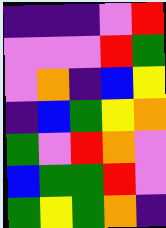[["indigo", "indigo", "indigo", "violet", "red"], ["violet", "violet", "violet", "red", "green"], ["violet", "orange", "indigo", "blue", "yellow"], ["indigo", "blue", "green", "yellow", "orange"], ["green", "violet", "red", "orange", "violet"], ["blue", "green", "green", "red", "violet"], ["green", "yellow", "green", "orange", "indigo"]]